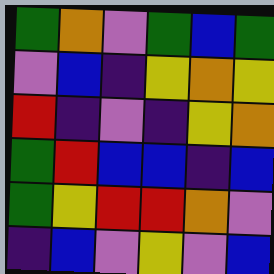[["green", "orange", "violet", "green", "blue", "green"], ["violet", "blue", "indigo", "yellow", "orange", "yellow"], ["red", "indigo", "violet", "indigo", "yellow", "orange"], ["green", "red", "blue", "blue", "indigo", "blue"], ["green", "yellow", "red", "red", "orange", "violet"], ["indigo", "blue", "violet", "yellow", "violet", "blue"]]